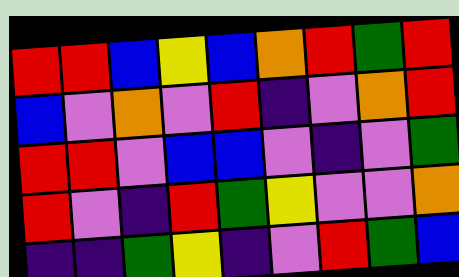[["red", "red", "blue", "yellow", "blue", "orange", "red", "green", "red"], ["blue", "violet", "orange", "violet", "red", "indigo", "violet", "orange", "red"], ["red", "red", "violet", "blue", "blue", "violet", "indigo", "violet", "green"], ["red", "violet", "indigo", "red", "green", "yellow", "violet", "violet", "orange"], ["indigo", "indigo", "green", "yellow", "indigo", "violet", "red", "green", "blue"]]